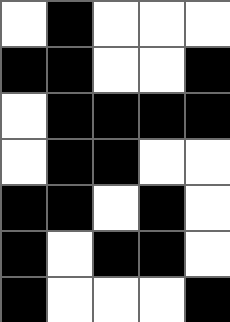[["white", "black", "white", "white", "white"], ["black", "black", "white", "white", "black"], ["white", "black", "black", "black", "black"], ["white", "black", "black", "white", "white"], ["black", "black", "white", "black", "white"], ["black", "white", "black", "black", "white"], ["black", "white", "white", "white", "black"]]